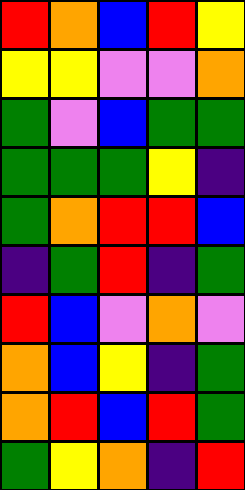[["red", "orange", "blue", "red", "yellow"], ["yellow", "yellow", "violet", "violet", "orange"], ["green", "violet", "blue", "green", "green"], ["green", "green", "green", "yellow", "indigo"], ["green", "orange", "red", "red", "blue"], ["indigo", "green", "red", "indigo", "green"], ["red", "blue", "violet", "orange", "violet"], ["orange", "blue", "yellow", "indigo", "green"], ["orange", "red", "blue", "red", "green"], ["green", "yellow", "orange", "indigo", "red"]]